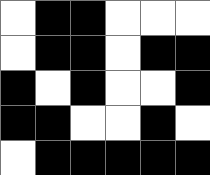[["white", "black", "black", "white", "white", "white"], ["white", "black", "black", "white", "black", "black"], ["black", "white", "black", "white", "white", "black"], ["black", "black", "white", "white", "black", "white"], ["white", "black", "black", "black", "black", "black"]]